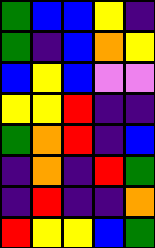[["green", "blue", "blue", "yellow", "indigo"], ["green", "indigo", "blue", "orange", "yellow"], ["blue", "yellow", "blue", "violet", "violet"], ["yellow", "yellow", "red", "indigo", "indigo"], ["green", "orange", "red", "indigo", "blue"], ["indigo", "orange", "indigo", "red", "green"], ["indigo", "red", "indigo", "indigo", "orange"], ["red", "yellow", "yellow", "blue", "green"]]